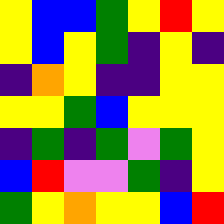[["yellow", "blue", "blue", "green", "yellow", "red", "yellow"], ["yellow", "blue", "yellow", "green", "indigo", "yellow", "indigo"], ["indigo", "orange", "yellow", "indigo", "indigo", "yellow", "yellow"], ["yellow", "yellow", "green", "blue", "yellow", "yellow", "yellow"], ["indigo", "green", "indigo", "green", "violet", "green", "yellow"], ["blue", "red", "violet", "violet", "green", "indigo", "yellow"], ["green", "yellow", "orange", "yellow", "yellow", "blue", "red"]]